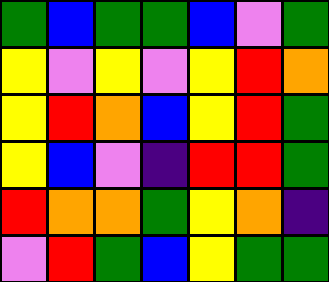[["green", "blue", "green", "green", "blue", "violet", "green"], ["yellow", "violet", "yellow", "violet", "yellow", "red", "orange"], ["yellow", "red", "orange", "blue", "yellow", "red", "green"], ["yellow", "blue", "violet", "indigo", "red", "red", "green"], ["red", "orange", "orange", "green", "yellow", "orange", "indigo"], ["violet", "red", "green", "blue", "yellow", "green", "green"]]